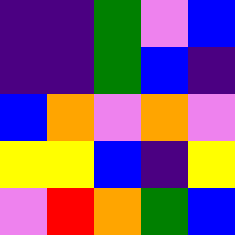[["indigo", "indigo", "green", "violet", "blue"], ["indigo", "indigo", "green", "blue", "indigo"], ["blue", "orange", "violet", "orange", "violet"], ["yellow", "yellow", "blue", "indigo", "yellow"], ["violet", "red", "orange", "green", "blue"]]